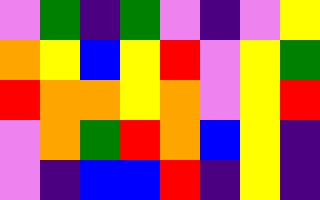[["violet", "green", "indigo", "green", "violet", "indigo", "violet", "yellow"], ["orange", "yellow", "blue", "yellow", "red", "violet", "yellow", "green"], ["red", "orange", "orange", "yellow", "orange", "violet", "yellow", "red"], ["violet", "orange", "green", "red", "orange", "blue", "yellow", "indigo"], ["violet", "indigo", "blue", "blue", "red", "indigo", "yellow", "indigo"]]